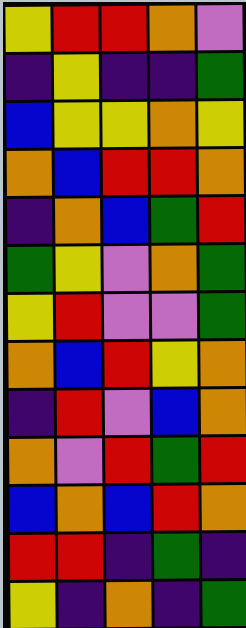[["yellow", "red", "red", "orange", "violet"], ["indigo", "yellow", "indigo", "indigo", "green"], ["blue", "yellow", "yellow", "orange", "yellow"], ["orange", "blue", "red", "red", "orange"], ["indigo", "orange", "blue", "green", "red"], ["green", "yellow", "violet", "orange", "green"], ["yellow", "red", "violet", "violet", "green"], ["orange", "blue", "red", "yellow", "orange"], ["indigo", "red", "violet", "blue", "orange"], ["orange", "violet", "red", "green", "red"], ["blue", "orange", "blue", "red", "orange"], ["red", "red", "indigo", "green", "indigo"], ["yellow", "indigo", "orange", "indigo", "green"]]